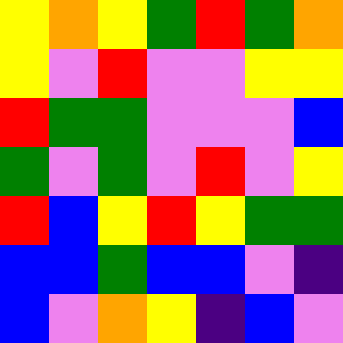[["yellow", "orange", "yellow", "green", "red", "green", "orange"], ["yellow", "violet", "red", "violet", "violet", "yellow", "yellow"], ["red", "green", "green", "violet", "violet", "violet", "blue"], ["green", "violet", "green", "violet", "red", "violet", "yellow"], ["red", "blue", "yellow", "red", "yellow", "green", "green"], ["blue", "blue", "green", "blue", "blue", "violet", "indigo"], ["blue", "violet", "orange", "yellow", "indigo", "blue", "violet"]]